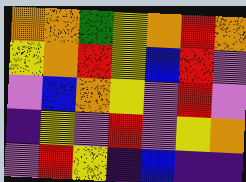[["orange", "orange", "green", "yellow", "orange", "red", "orange"], ["yellow", "orange", "red", "yellow", "blue", "red", "violet"], ["violet", "blue", "orange", "yellow", "violet", "red", "violet"], ["indigo", "yellow", "violet", "red", "violet", "yellow", "orange"], ["violet", "red", "yellow", "indigo", "blue", "indigo", "indigo"]]